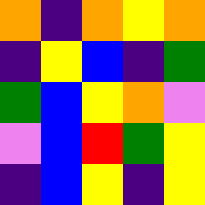[["orange", "indigo", "orange", "yellow", "orange"], ["indigo", "yellow", "blue", "indigo", "green"], ["green", "blue", "yellow", "orange", "violet"], ["violet", "blue", "red", "green", "yellow"], ["indigo", "blue", "yellow", "indigo", "yellow"]]